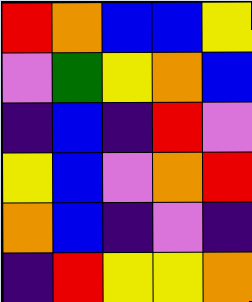[["red", "orange", "blue", "blue", "yellow"], ["violet", "green", "yellow", "orange", "blue"], ["indigo", "blue", "indigo", "red", "violet"], ["yellow", "blue", "violet", "orange", "red"], ["orange", "blue", "indigo", "violet", "indigo"], ["indigo", "red", "yellow", "yellow", "orange"]]